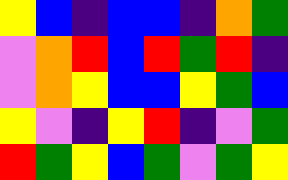[["yellow", "blue", "indigo", "blue", "blue", "indigo", "orange", "green"], ["violet", "orange", "red", "blue", "red", "green", "red", "indigo"], ["violet", "orange", "yellow", "blue", "blue", "yellow", "green", "blue"], ["yellow", "violet", "indigo", "yellow", "red", "indigo", "violet", "green"], ["red", "green", "yellow", "blue", "green", "violet", "green", "yellow"]]